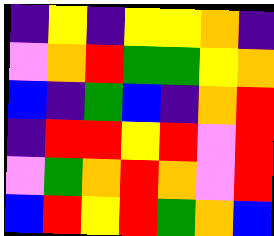[["indigo", "yellow", "indigo", "yellow", "yellow", "orange", "indigo"], ["violet", "orange", "red", "green", "green", "yellow", "orange"], ["blue", "indigo", "green", "blue", "indigo", "orange", "red"], ["indigo", "red", "red", "yellow", "red", "violet", "red"], ["violet", "green", "orange", "red", "orange", "violet", "red"], ["blue", "red", "yellow", "red", "green", "orange", "blue"]]